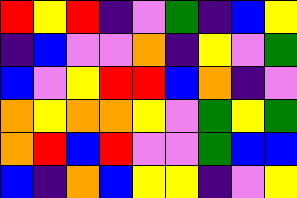[["red", "yellow", "red", "indigo", "violet", "green", "indigo", "blue", "yellow"], ["indigo", "blue", "violet", "violet", "orange", "indigo", "yellow", "violet", "green"], ["blue", "violet", "yellow", "red", "red", "blue", "orange", "indigo", "violet"], ["orange", "yellow", "orange", "orange", "yellow", "violet", "green", "yellow", "green"], ["orange", "red", "blue", "red", "violet", "violet", "green", "blue", "blue"], ["blue", "indigo", "orange", "blue", "yellow", "yellow", "indigo", "violet", "yellow"]]